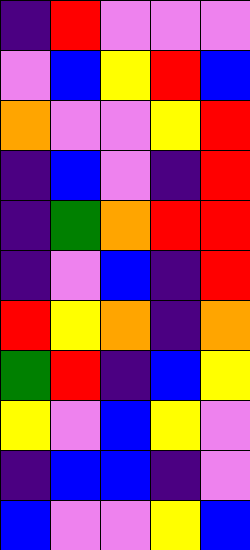[["indigo", "red", "violet", "violet", "violet"], ["violet", "blue", "yellow", "red", "blue"], ["orange", "violet", "violet", "yellow", "red"], ["indigo", "blue", "violet", "indigo", "red"], ["indigo", "green", "orange", "red", "red"], ["indigo", "violet", "blue", "indigo", "red"], ["red", "yellow", "orange", "indigo", "orange"], ["green", "red", "indigo", "blue", "yellow"], ["yellow", "violet", "blue", "yellow", "violet"], ["indigo", "blue", "blue", "indigo", "violet"], ["blue", "violet", "violet", "yellow", "blue"]]